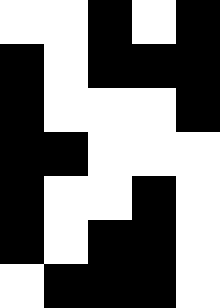[["white", "white", "black", "white", "black"], ["black", "white", "black", "black", "black"], ["black", "white", "white", "white", "black"], ["black", "black", "white", "white", "white"], ["black", "white", "white", "black", "white"], ["black", "white", "black", "black", "white"], ["white", "black", "black", "black", "white"]]